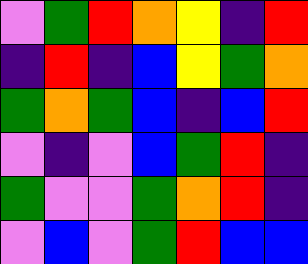[["violet", "green", "red", "orange", "yellow", "indigo", "red"], ["indigo", "red", "indigo", "blue", "yellow", "green", "orange"], ["green", "orange", "green", "blue", "indigo", "blue", "red"], ["violet", "indigo", "violet", "blue", "green", "red", "indigo"], ["green", "violet", "violet", "green", "orange", "red", "indigo"], ["violet", "blue", "violet", "green", "red", "blue", "blue"]]